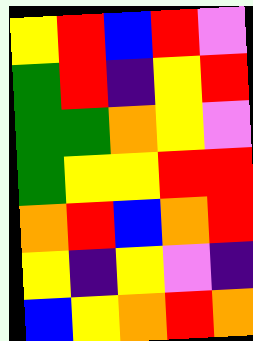[["yellow", "red", "blue", "red", "violet"], ["green", "red", "indigo", "yellow", "red"], ["green", "green", "orange", "yellow", "violet"], ["green", "yellow", "yellow", "red", "red"], ["orange", "red", "blue", "orange", "red"], ["yellow", "indigo", "yellow", "violet", "indigo"], ["blue", "yellow", "orange", "red", "orange"]]